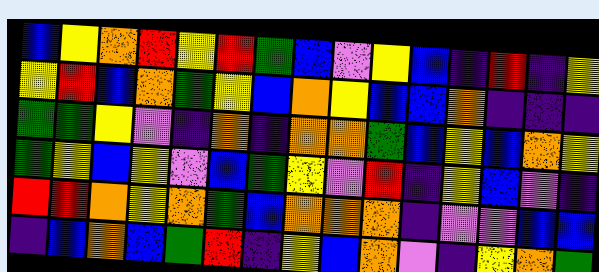[["blue", "yellow", "orange", "red", "yellow", "red", "green", "blue", "violet", "yellow", "blue", "indigo", "red", "indigo", "yellow"], ["yellow", "red", "blue", "orange", "green", "yellow", "blue", "orange", "yellow", "blue", "blue", "orange", "indigo", "indigo", "indigo"], ["green", "green", "yellow", "violet", "indigo", "orange", "indigo", "orange", "orange", "green", "blue", "yellow", "blue", "orange", "yellow"], ["green", "yellow", "blue", "yellow", "violet", "blue", "green", "yellow", "violet", "red", "indigo", "yellow", "blue", "violet", "indigo"], ["red", "red", "orange", "yellow", "orange", "green", "blue", "orange", "orange", "orange", "indigo", "violet", "violet", "blue", "blue"], ["indigo", "blue", "orange", "blue", "green", "red", "indigo", "yellow", "blue", "orange", "violet", "indigo", "yellow", "orange", "green"]]